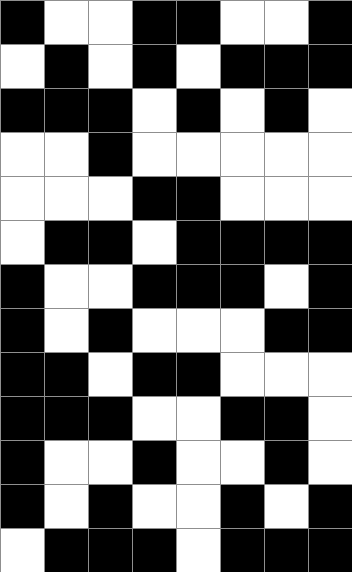[["black", "white", "white", "black", "black", "white", "white", "black"], ["white", "black", "white", "black", "white", "black", "black", "black"], ["black", "black", "black", "white", "black", "white", "black", "white"], ["white", "white", "black", "white", "white", "white", "white", "white"], ["white", "white", "white", "black", "black", "white", "white", "white"], ["white", "black", "black", "white", "black", "black", "black", "black"], ["black", "white", "white", "black", "black", "black", "white", "black"], ["black", "white", "black", "white", "white", "white", "black", "black"], ["black", "black", "white", "black", "black", "white", "white", "white"], ["black", "black", "black", "white", "white", "black", "black", "white"], ["black", "white", "white", "black", "white", "white", "black", "white"], ["black", "white", "black", "white", "white", "black", "white", "black"], ["white", "black", "black", "black", "white", "black", "black", "black"]]